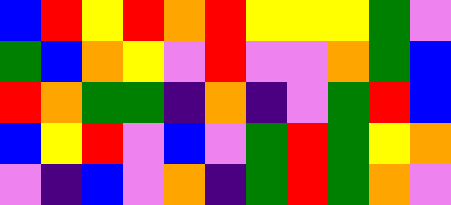[["blue", "red", "yellow", "red", "orange", "red", "yellow", "yellow", "yellow", "green", "violet"], ["green", "blue", "orange", "yellow", "violet", "red", "violet", "violet", "orange", "green", "blue"], ["red", "orange", "green", "green", "indigo", "orange", "indigo", "violet", "green", "red", "blue"], ["blue", "yellow", "red", "violet", "blue", "violet", "green", "red", "green", "yellow", "orange"], ["violet", "indigo", "blue", "violet", "orange", "indigo", "green", "red", "green", "orange", "violet"]]